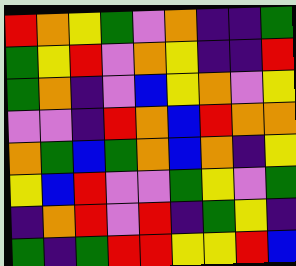[["red", "orange", "yellow", "green", "violet", "orange", "indigo", "indigo", "green"], ["green", "yellow", "red", "violet", "orange", "yellow", "indigo", "indigo", "red"], ["green", "orange", "indigo", "violet", "blue", "yellow", "orange", "violet", "yellow"], ["violet", "violet", "indigo", "red", "orange", "blue", "red", "orange", "orange"], ["orange", "green", "blue", "green", "orange", "blue", "orange", "indigo", "yellow"], ["yellow", "blue", "red", "violet", "violet", "green", "yellow", "violet", "green"], ["indigo", "orange", "red", "violet", "red", "indigo", "green", "yellow", "indigo"], ["green", "indigo", "green", "red", "red", "yellow", "yellow", "red", "blue"]]